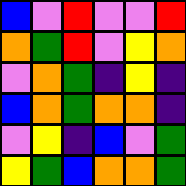[["blue", "violet", "red", "violet", "violet", "red"], ["orange", "green", "red", "violet", "yellow", "orange"], ["violet", "orange", "green", "indigo", "yellow", "indigo"], ["blue", "orange", "green", "orange", "orange", "indigo"], ["violet", "yellow", "indigo", "blue", "violet", "green"], ["yellow", "green", "blue", "orange", "orange", "green"]]